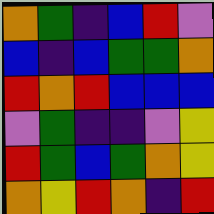[["orange", "green", "indigo", "blue", "red", "violet"], ["blue", "indigo", "blue", "green", "green", "orange"], ["red", "orange", "red", "blue", "blue", "blue"], ["violet", "green", "indigo", "indigo", "violet", "yellow"], ["red", "green", "blue", "green", "orange", "yellow"], ["orange", "yellow", "red", "orange", "indigo", "red"]]